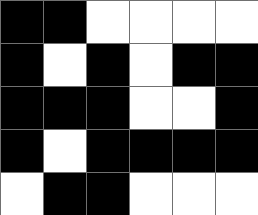[["black", "black", "white", "white", "white", "white"], ["black", "white", "black", "white", "black", "black"], ["black", "black", "black", "white", "white", "black"], ["black", "white", "black", "black", "black", "black"], ["white", "black", "black", "white", "white", "white"]]